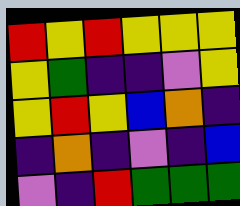[["red", "yellow", "red", "yellow", "yellow", "yellow"], ["yellow", "green", "indigo", "indigo", "violet", "yellow"], ["yellow", "red", "yellow", "blue", "orange", "indigo"], ["indigo", "orange", "indigo", "violet", "indigo", "blue"], ["violet", "indigo", "red", "green", "green", "green"]]